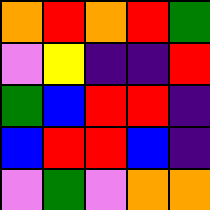[["orange", "red", "orange", "red", "green"], ["violet", "yellow", "indigo", "indigo", "red"], ["green", "blue", "red", "red", "indigo"], ["blue", "red", "red", "blue", "indigo"], ["violet", "green", "violet", "orange", "orange"]]